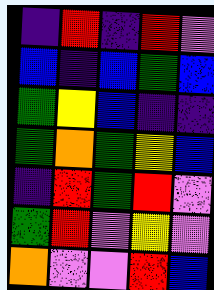[["indigo", "red", "indigo", "red", "violet"], ["blue", "indigo", "blue", "green", "blue"], ["green", "yellow", "blue", "indigo", "indigo"], ["green", "orange", "green", "yellow", "blue"], ["indigo", "red", "green", "red", "violet"], ["green", "red", "violet", "yellow", "violet"], ["orange", "violet", "violet", "red", "blue"]]